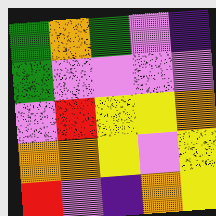[["green", "orange", "green", "violet", "indigo"], ["green", "violet", "violet", "violet", "violet"], ["violet", "red", "yellow", "yellow", "orange"], ["orange", "orange", "yellow", "violet", "yellow"], ["red", "violet", "indigo", "orange", "yellow"]]